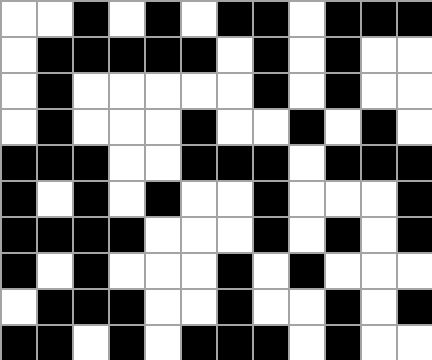[["white", "white", "black", "white", "black", "white", "black", "black", "white", "black", "black", "black"], ["white", "black", "black", "black", "black", "black", "white", "black", "white", "black", "white", "white"], ["white", "black", "white", "white", "white", "white", "white", "black", "white", "black", "white", "white"], ["white", "black", "white", "white", "white", "black", "white", "white", "black", "white", "black", "white"], ["black", "black", "black", "white", "white", "black", "black", "black", "white", "black", "black", "black"], ["black", "white", "black", "white", "black", "white", "white", "black", "white", "white", "white", "black"], ["black", "black", "black", "black", "white", "white", "white", "black", "white", "black", "white", "black"], ["black", "white", "black", "white", "white", "white", "black", "white", "black", "white", "white", "white"], ["white", "black", "black", "black", "white", "white", "black", "white", "white", "black", "white", "black"], ["black", "black", "white", "black", "white", "black", "black", "black", "white", "black", "white", "white"]]